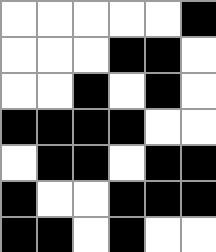[["white", "white", "white", "white", "white", "black"], ["white", "white", "white", "black", "black", "white"], ["white", "white", "black", "white", "black", "white"], ["black", "black", "black", "black", "white", "white"], ["white", "black", "black", "white", "black", "black"], ["black", "white", "white", "black", "black", "black"], ["black", "black", "white", "black", "white", "white"]]